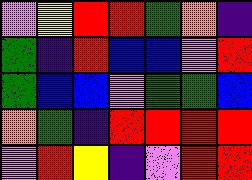[["violet", "yellow", "red", "red", "green", "orange", "indigo"], ["green", "indigo", "red", "blue", "blue", "violet", "red"], ["green", "blue", "blue", "violet", "green", "green", "blue"], ["orange", "green", "indigo", "red", "red", "red", "red"], ["violet", "red", "yellow", "indigo", "violet", "red", "red"]]